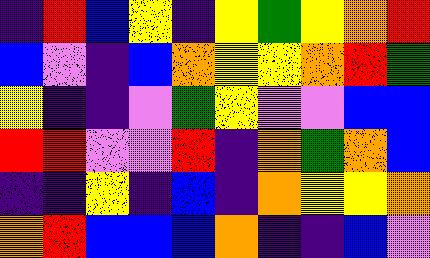[["indigo", "red", "blue", "yellow", "indigo", "yellow", "green", "yellow", "orange", "red"], ["blue", "violet", "indigo", "blue", "orange", "yellow", "yellow", "orange", "red", "green"], ["yellow", "indigo", "indigo", "violet", "green", "yellow", "violet", "violet", "blue", "blue"], ["red", "red", "violet", "violet", "red", "indigo", "orange", "green", "orange", "blue"], ["indigo", "indigo", "yellow", "indigo", "blue", "indigo", "orange", "yellow", "yellow", "orange"], ["orange", "red", "blue", "blue", "blue", "orange", "indigo", "indigo", "blue", "violet"]]